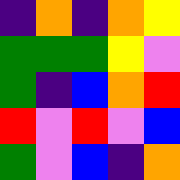[["indigo", "orange", "indigo", "orange", "yellow"], ["green", "green", "green", "yellow", "violet"], ["green", "indigo", "blue", "orange", "red"], ["red", "violet", "red", "violet", "blue"], ["green", "violet", "blue", "indigo", "orange"]]